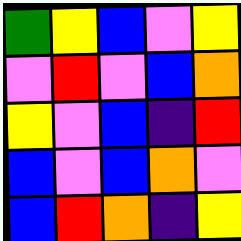[["green", "yellow", "blue", "violet", "yellow"], ["violet", "red", "violet", "blue", "orange"], ["yellow", "violet", "blue", "indigo", "red"], ["blue", "violet", "blue", "orange", "violet"], ["blue", "red", "orange", "indigo", "yellow"]]